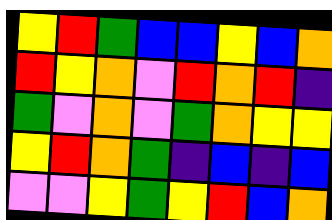[["yellow", "red", "green", "blue", "blue", "yellow", "blue", "orange"], ["red", "yellow", "orange", "violet", "red", "orange", "red", "indigo"], ["green", "violet", "orange", "violet", "green", "orange", "yellow", "yellow"], ["yellow", "red", "orange", "green", "indigo", "blue", "indigo", "blue"], ["violet", "violet", "yellow", "green", "yellow", "red", "blue", "orange"]]